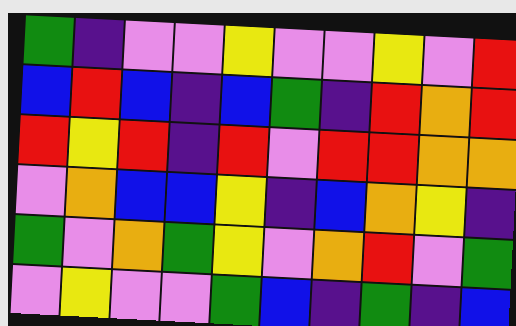[["green", "indigo", "violet", "violet", "yellow", "violet", "violet", "yellow", "violet", "red"], ["blue", "red", "blue", "indigo", "blue", "green", "indigo", "red", "orange", "red"], ["red", "yellow", "red", "indigo", "red", "violet", "red", "red", "orange", "orange"], ["violet", "orange", "blue", "blue", "yellow", "indigo", "blue", "orange", "yellow", "indigo"], ["green", "violet", "orange", "green", "yellow", "violet", "orange", "red", "violet", "green"], ["violet", "yellow", "violet", "violet", "green", "blue", "indigo", "green", "indigo", "blue"]]